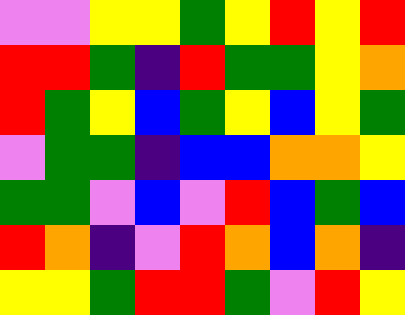[["violet", "violet", "yellow", "yellow", "green", "yellow", "red", "yellow", "red"], ["red", "red", "green", "indigo", "red", "green", "green", "yellow", "orange"], ["red", "green", "yellow", "blue", "green", "yellow", "blue", "yellow", "green"], ["violet", "green", "green", "indigo", "blue", "blue", "orange", "orange", "yellow"], ["green", "green", "violet", "blue", "violet", "red", "blue", "green", "blue"], ["red", "orange", "indigo", "violet", "red", "orange", "blue", "orange", "indigo"], ["yellow", "yellow", "green", "red", "red", "green", "violet", "red", "yellow"]]